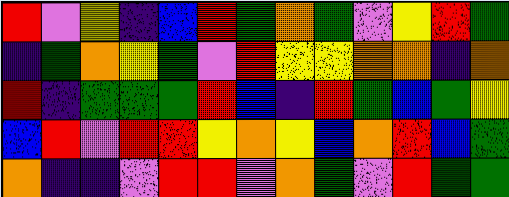[["red", "violet", "yellow", "indigo", "blue", "red", "green", "orange", "green", "violet", "yellow", "red", "green"], ["indigo", "green", "orange", "yellow", "green", "violet", "red", "yellow", "yellow", "orange", "orange", "indigo", "orange"], ["red", "indigo", "green", "green", "green", "red", "blue", "indigo", "red", "green", "blue", "green", "yellow"], ["blue", "red", "violet", "red", "red", "yellow", "orange", "yellow", "blue", "orange", "red", "blue", "green"], ["orange", "indigo", "indigo", "violet", "red", "red", "violet", "orange", "green", "violet", "red", "green", "green"]]